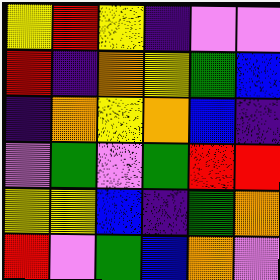[["yellow", "red", "yellow", "indigo", "violet", "violet"], ["red", "indigo", "orange", "yellow", "green", "blue"], ["indigo", "orange", "yellow", "orange", "blue", "indigo"], ["violet", "green", "violet", "green", "red", "red"], ["yellow", "yellow", "blue", "indigo", "green", "orange"], ["red", "violet", "green", "blue", "orange", "violet"]]